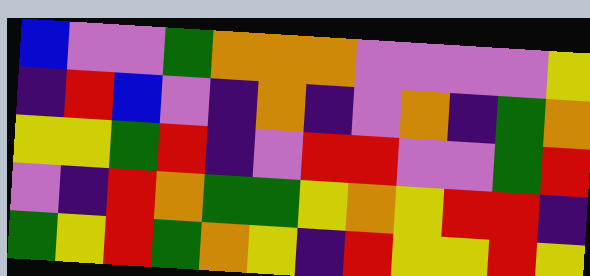[["blue", "violet", "violet", "green", "orange", "orange", "orange", "violet", "violet", "violet", "violet", "yellow"], ["indigo", "red", "blue", "violet", "indigo", "orange", "indigo", "violet", "orange", "indigo", "green", "orange"], ["yellow", "yellow", "green", "red", "indigo", "violet", "red", "red", "violet", "violet", "green", "red"], ["violet", "indigo", "red", "orange", "green", "green", "yellow", "orange", "yellow", "red", "red", "indigo"], ["green", "yellow", "red", "green", "orange", "yellow", "indigo", "red", "yellow", "yellow", "red", "yellow"]]